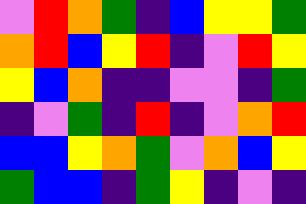[["violet", "red", "orange", "green", "indigo", "blue", "yellow", "yellow", "green"], ["orange", "red", "blue", "yellow", "red", "indigo", "violet", "red", "yellow"], ["yellow", "blue", "orange", "indigo", "indigo", "violet", "violet", "indigo", "green"], ["indigo", "violet", "green", "indigo", "red", "indigo", "violet", "orange", "red"], ["blue", "blue", "yellow", "orange", "green", "violet", "orange", "blue", "yellow"], ["green", "blue", "blue", "indigo", "green", "yellow", "indigo", "violet", "indigo"]]